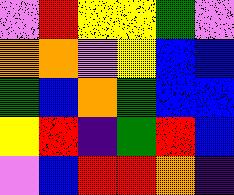[["violet", "red", "yellow", "yellow", "green", "violet"], ["orange", "orange", "violet", "yellow", "blue", "blue"], ["green", "blue", "orange", "green", "blue", "blue"], ["yellow", "red", "indigo", "green", "red", "blue"], ["violet", "blue", "red", "red", "orange", "indigo"]]